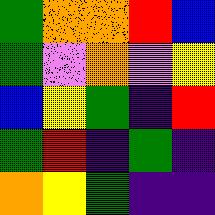[["green", "orange", "orange", "red", "blue"], ["green", "violet", "orange", "violet", "yellow"], ["blue", "yellow", "green", "indigo", "red"], ["green", "red", "indigo", "green", "indigo"], ["orange", "yellow", "green", "indigo", "indigo"]]